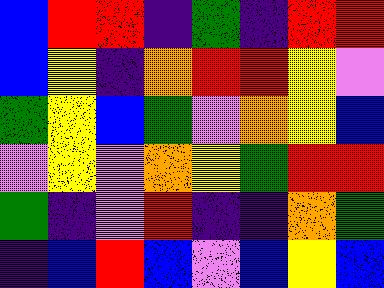[["blue", "red", "red", "indigo", "green", "indigo", "red", "red"], ["blue", "yellow", "indigo", "orange", "red", "red", "yellow", "violet"], ["green", "yellow", "blue", "green", "violet", "orange", "yellow", "blue"], ["violet", "yellow", "violet", "orange", "yellow", "green", "red", "red"], ["green", "indigo", "violet", "red", "indigo", "indigo", "orange", "green"], ["indigo", "blue", "red", "blue", "violet", "blue", "yellow", "blue"]]